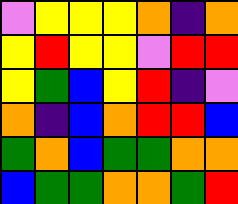[["violet", "yellow", "yellow", "yellow", "orange", "indigo", "orange"], ["yellow", "red", "yellow", "yellow", "violet", "red", "red"], ["yellow", "green", "blue", "yellow", "red", "indigo", "violet"], ["orange", "indigo", "blue", "orange", "red", "red", "blue"], ["green", "orange", "blue", "green", "green", "orange", "orange"], ["blue", "green", "green", "orange", "orange", "green", "red"]]